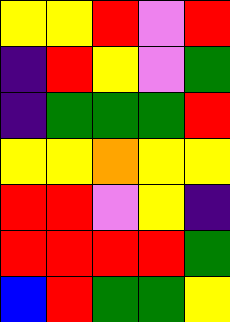[["yellow", "yellow", "red", "violet", "red"], ["indigo", "red", "yellow", "violet", "green"], ["indigo", "green", "green", "green", "red"], ["yellow", "yellow", "orange", "yellow", "yellow"], ["red", "red", "violet", "yellow", "indigo"], ["red", "red", "red", "red", "green"], ["blue", "red", "green", "green", "yellow"]]